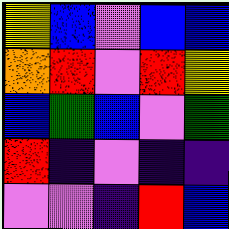[["yellow", "blue", "violet", "blue", "blue"], ["orange", "red", "violet", "red", "yellow"], ["blue", "green", "blue", "violet", "green"], ["red", "indigo", "violet", "indigo", "indigo"], ["violet", "violet", "indigo", "red", "blue"]]